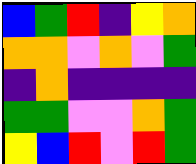[["blue", "green", "red", "indigo", "yellow", "orange"], ["orange", "orange", "violet", "orange", "violet", "green"], ["indigo", "orange", "indigo", "indigo", "indigo", "indigo"], ["green", "green", "violet", "violet", "orange", "green"], ["yellow", "blue", "red", "violet", "red", "green"]]